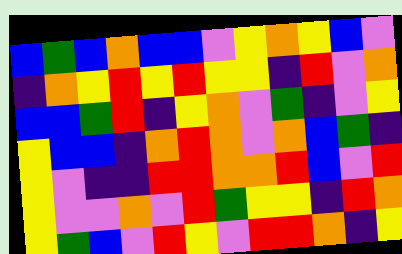[["blue", "green", "blue", "orange", "blue", "blue", "violet", "yellow", "orange", "yellow", "blue", "violet"], ["indigo", "orange", "yellow", "red", "yellow", "red", "yellow", "yellow", "indigo", "red", "violet", "orange"], ["blue", "blue", "green", "red", "indigo", "yellow", "orange", "violet", "green", "indigo", "violet", "yellow"], ["yellow", "blue", "blue", "indigo", "orange", "red", "orange", "violet", "orange", "blue", "green", "indigo"], ["yellow", "violet", "indigo", "indigo", "red", "red", "orange", "orange", "red", "blue", "violet", "red"], ["yellow", "violet", "violet", "orange", "violet", "red", "green", "yellow", "yellow", "indigo", "red", "orange"], ["yellow", "green", "blue", "violet", "red", "yellow", "violet", "red", "red", "orange", "indigo", "yellow"]]